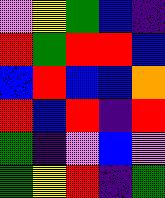[["violet", "yellow", "green", "blue", "indigo"], ["red", "green", "red", "red", "blue"], ["blue", "red", "blue", "blue", "orange"], ["red", "blue", "red", "indigo", "red"], ["green", "indigo", "violet", "blue", "violet"], ["green", "yellow", "red", "indigo", "green"]]